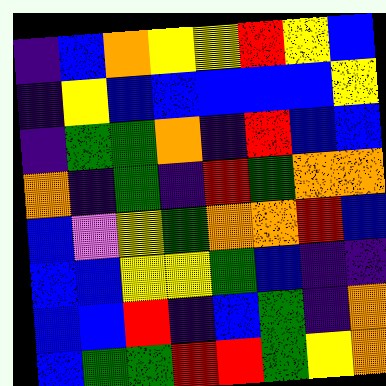[["indigo", "blue", "orange", "yellow", "yellow", "red", "yellow", "blue"], ["indigo", "yellow", "blue", "blue", "blue", "blue", "blue", "yellow"], ["indigo", "green", "green", "orange", "indigo", "red", "blue", "blue"], ["orange", "indigo", "green", "indigo", "red", "green", "orange", "orange"], ["blue", "violet", "yellow", "green", "orange", "orange", "red", "blue"], ["blue", "blue", "yellow", "yellow", "green", "blue", "indigo", "indigo"], ["blue", "blue", "red", "indigo", "blue", "green", "indigo", "orange"], ["blue", "green", "green", "red", "red", "green", "yellow", "orange"]]